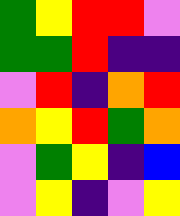[["green", "yellow", "red", "red", "violet"], ["green", "green", "red", "indigo", "indigo"], ["violet", "red", "indigo", "orange", "red"], ["orange", "yellow", "red", "green", "orange"], ["violet", "green", "yellow", "indigo", "blue"], ["violet", "yellow", "indigo", "violet", "yellow"]]